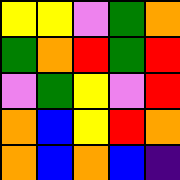[["yellow", "yellow", "violet", "green", "orange"], ["green", "orange", "red", "green", "red"], ["violet", "green", "yellow", "violet", "red"], ["orange", "blue", "yellow", "red", "orange"], ["orange", "blue", "orange", "blue", "indigo"]]